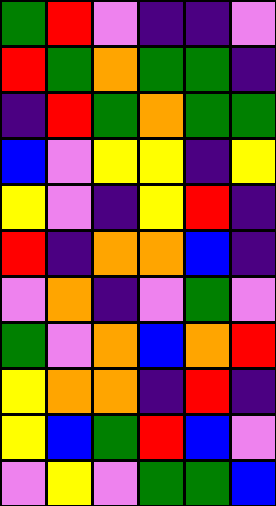[["green", "red", "violet", "indigo", "indigo", "violet"], ["red", "green", "orange", "green", "green", "indigo"], ["indigo", "red", "green", "orange", "green", "green"], ["blue", "violet", "yellow", "yellow", "indigo", "yellow"], ["yellow", "violet", "indigo", "yellow", "red", "indigo"], ["red", "indigo", "orange", "orange", "blue", "indigo"], ["violet", "orange", "indigo", "violet", "green", "violet"], ["green", "violet", "orange", "blue", "orange", "red"], ["yellow", "orange", "orange", "indigo", "red", "indigo"], ["yellow", "blue", "green", "red", "blue", "violet"], ["violet", "yellow", "violet", "green", "green", "blue"]]